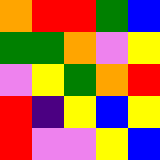[["orange", "red", "red", "green", "blue"], ["green", "green", "orange", "violet", "yellow"], ["violet", "yellow", "green", "orange", "red"], ["red", "indigo", "yellow", "blue", "yellow"], ["red", "violet", "violet", "yellow", "blue"]]